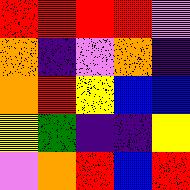[["red", "red", "red", "red", "violet"], ["orange", "indigo", "violet", "orange", "indigo"], ["orange", "red", "yellow", "blue", "blue"], ["yellow", "green", "indigo", "indigo", "yellow"], ["violet", "orange", "red", "blue", "red"]]